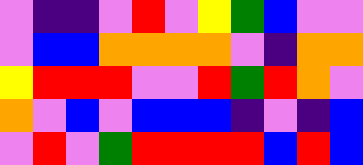[["violet", "indigo", "indigo", "violet", "red", "violet", "yellow", "green", "blue", "violet", "violet"], ["violet", "blue", "blue", "orange", "orange", "orange", "orange", "violet", "indigo", "orange", "orange"], ["yellow", "red", "red", "red", "violet", "violet", "red", "green", "red", "orange", "violet"], ["orange", "violet", "blue", "violet", "blue", "blue", "blue", "indigo", "violet", "indigo", "blue"], ["violet", "red", "violet", "green", "red", "red", "red", "red", "blue", "red", "blue"]]